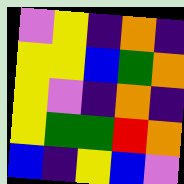[["violet", "yellow", "indigo", "orange", "indigo"], ["yellow", "yellow", "blue", "green", "orange"], ["yellow", "violet", "indigo", "orange", "indigo"], ["yellow", "green", "green", "red", "orange"], ["blue", "indigo", "yellow", "blue", "violet"]]